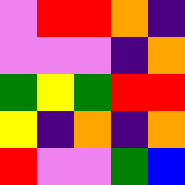[["violet", "red", "red", "orange", "indigo"], ["violet", "violet", "violet", "indigo", "orange"], ["green", "yellow", "green", "red", "red"], ["yellow", "indigo", "orange", "indigo", "orange"], ["red", "violet", "violet", "green", "blue"]]